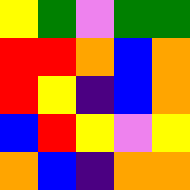[["yellow", "green", "violet", "green", "green"], ["red", "red", "orange", "blue", "orange"], ["red", "yellow", "indigo", "blue", "orange"], ["blue", "red", "yellow", "violet", "yellow"], ["orange", "blue", "indigo", "orange", "orange"]]